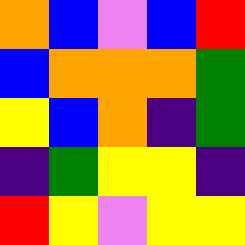[["orange", "blue", "violet", "blue", "red"], ["blue", "orange", "orange", "orange", "green"], ["yellow", "blue", "orange", "indigo", "green"], ["indigo", "green", "yellow", "yellow", "indigo"], ["red", "yellow", "violet", "yellow", "yellow"]]